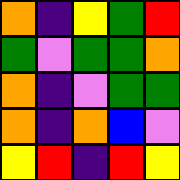[["orange", "indigo", "yellow", "green", "red"], ["green", "violet", "green", "green", "orange"], ["orange", "indigo", "violet", "green", "green"], ["orange", "indigo", "orange", "blue", "violet"], ["yellow", "red", "indigo", "red", "yellow"]]